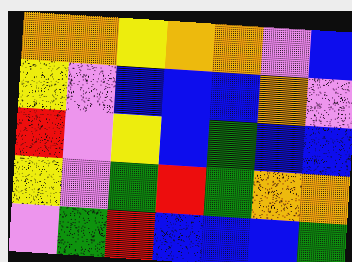[["orange", "orange", "yellow", "orange", "orange", "violet", "blue"], ["yellow", "violet", "blue", "blue", "blue", "orange", "violet"], ["red", "violet", "yellow", "blue", "green", "blue", "blue"], ["yellow", "violet", "green", "red", "green", "orange", "orange"], ["violet", "green", "red", "blue", "blue", "blue", "green"]]